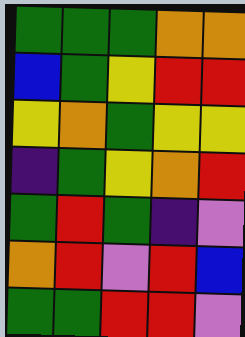[["green", "green", "green", "orange", "orange"], ["blue", "green", "yellow", "red", "red"], ["yellow", "orange", "green", "yellow", "yellow"], ["indigo", "green", "yellow", "orange", "red"], ["green", "red", "green", "indigo", "violet"], ["orange", "red", "violet", "red", "blue"], ["green", "green", "red", "red", "violet"]]